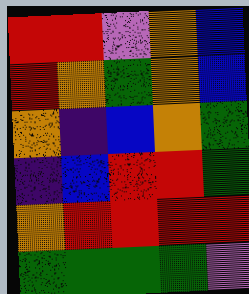[["red", "red", "violet", "orange", "blue"], ["red", "orange", "green", "orange", "blue"], ["orange", "indigo", "blue", "orange", "green"], ["indigo", "blue", "red", "red", "green"], ["orange", "red", "red", "red", "red"], ["green", "green", "green", "green", "violet"]]